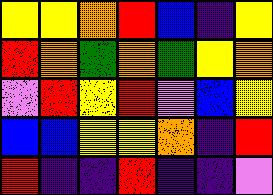[["yellow", "yellow", "orange", "red", "blue", "indigo", "yellow"], ["red", "orange", "green", "orange", "green", "yellow", "orange"], ["violet", "red", "yellow", "red", "violet", "blue", "yellow"], ["blue", "blue", "yellow", "yellow", "orange", "indigo", "red"], ["red", "indigo", "indigo", "red", "indigo", "indigo", "violet"]]